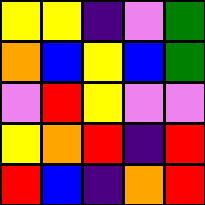[["yellow", "yellow", "indigo", "violet", "green"], ["orange", "blue", "yellow", "blue", "green"], ["violet", "red", "yellow", "violet", "violet"], ["yellow", "orange", "red", "indigo", "red"], ["red", "blue", "indigo", "orange", "red"]]